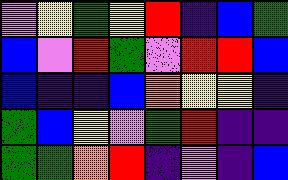[["violet", "yellow", "green", "yellow", "red", "indigo", "blue", "green"], ["blue", "violet", "red", "green", "violet", "red", "red", "blue"], ["blue", "indigo", "indigo", "blue", "orange", "yellow", "yellow", "indigo"], ["green", "blue", "yellow", "violet", "green", "red", "indigo", "indigo"], ["green", "green", "orange", "red", "indigo", "violet", "indigo", "blue"]]